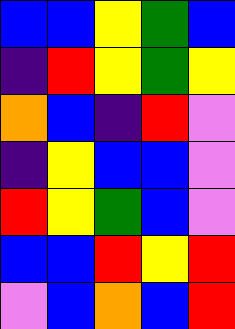[["blue", "blue", "yellow", "green", "blue"], ["indigo", "red", "yellow", "green", "yellow"], ["orange", "blue", "indigo", "red", "violet"], ["indigo", "yellow", "blue", "blue", "violet"], ["red", "yellow", "green", "blue", "violet"], ["blue", "blue", "red", "yellow", "red"], ["violet", "blue", "orange", "blue", "red"]]